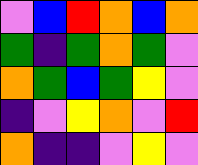[["violet", "blue", "red", "orange", "blue", "orange"], ["green", "indigo", "green", "orange", "green", "violet"], ["orange", "green", "blue", "green", "yellow", "violet"], ["indigo", "violet", "yellow", "orange", "violet", "red"], ["orange", "indigo", "indigo", "violet", "yellow", "violet"]]